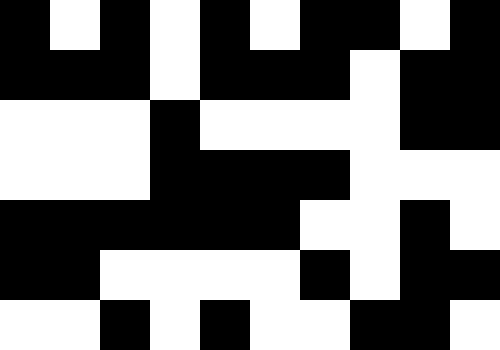[["black", "white", "black", "white", "black", "white", "black", "black", "white", "black"], ["black", "black", "black", "white", "black", "black", "black", "white", "black", "black"], ["white", "white", "white", "black", "white", "white", "white", "white", "black", "black"], ["white", "white", "white", "black", "black", "black", "black", "white", "white", "white"], ["black", "black", "black", "black", "black", "black", "white", "white", "black", "white"], ["black", "black", "white", "white", "white", "white", "black", "white", "black", "black"], ["white", "white", "black", "white", "black", "white", "white", "black", "black", "white"]]